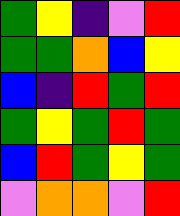[["green", "yellow", "indigo", "violet", "red"], ["green", "green", "orange", "blue", "yellow"], ["blue", "indigo", "red", "green", "red"], ["green", "yellow", "green", "red", "green"], ["blue", "red", "green", "yellow", "green"], ["violet", "orange", "orange", "violet", "red"]]